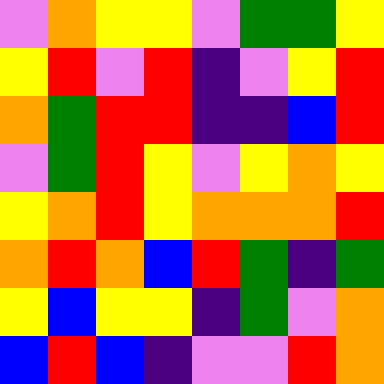[["violet", "orange", "yellow", "yellow", "violet", "green", "green", "yellow"], ["yellow", "red", "violet", "red", "indigo", "violet", "yellow", "red"], ["orange", "green", "red", "red", "indigo", "indigo", "blue", "red"], ["violet", "green", "red", "yellow", "violet", "yellow", "orange", "yellow"], ["yellow", "orange", "red", "yellow", "orange", "orange", "orange", "red"], ["orange", "red", "orange", "blue", "red", "green", "indigo", "green"], ["yellow", "blue", "yellow", "yellow", "indigo", "green", "violet", "orange"], ["blue", "red", "blue", "indigo", "violet", "violet", "red", "orange"]]